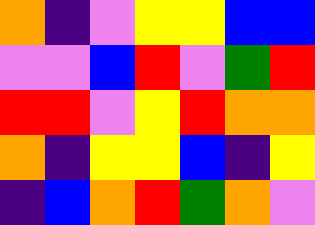[["orange", "indigo", "violet", "yellow", "yellow", "blue", "blue"], ["violet", "violet", "blue", "red", "violet", "green", "red"], ["red", "red", "violet", "yellow", "red", "orange", "orange"], ["orange", "indigo", "yellow", "yellow", "blue", "indigo", "yellow"], ["indigo", "blue", "orange", "red", "green", "orange", "violet"]]